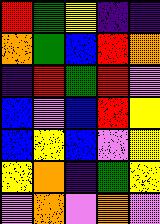[["red", "green", "yellow", "indigo", "indigo"], ["orange", "green", "blue", "red", "orange"], ["indigo", "red", "green", "red", "violet"], ["blue", "violet", "blue", "red", "yellow"], ["blue", "yellow", "blue", "violet", "yellow"], ["yellow", "orange", "indigo", "green", "yellow"], ["violet", "orange", "violet", "orange", "violet"]]